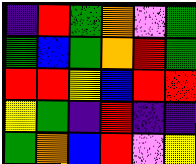[["indigo", "red", "green", "orange", "violet", "green"], ["green", "blue", "green", "orange", "red", "green"], ["red", "red", "yellow", "blue", "red", "red"], ["yellow", "green", "indigo", "red", "indigo", "indigo"], ["green", "orange", "blue", "red", "violet", "yellow"]]